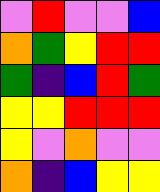[["violet", "red", "violet", "violet", "blue"], ["orange", "green", "yellow", "red", "red"], ["green", "indigo", "blue", "red", "green"], ["yellow", "yellow", "red", "red", "red"], ["yellow", "violet", "orange", "violet", "violet"], ["orange", "indigo", "blue", "yellow", "yellow"]]